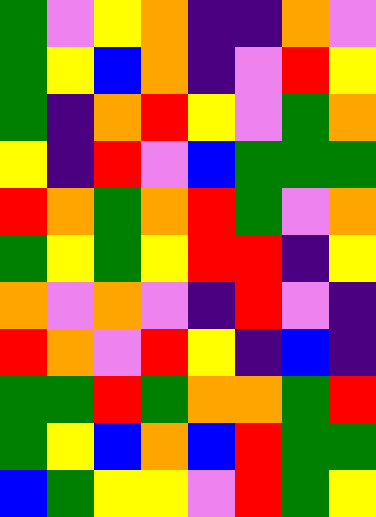[["green", "violet", "yellow", "orange", "indigo", "indigo", "orange", "violet"], ["green", "yellow", "blue", "orange", "indigo", "violet", "red", "yellow"], ["green", "indigo", "orange", "red", "yellow", "violet", "green", "orange"], ["yellow", "indigo", "red", "violet", "blue", "green", "green", "green"], ["red", "orange", "green", "orange", "red", "green", "violet", "orange"], ["green", "yellow", "green", "yellow", "red", "red", "indigo", "yellow"], ["orange", "violet", "orange", "violet", "indigo", "red", "violet", "indigo"], ["red", "orange", "violet", "red", "yellow", "indigo", "blue", "indigo"], ["green", "green", "red", "green", "orange", "orange", "green", "red"], ["green", "yellow", "blue", "orange", "blue", "red", "green", "green"], ["blue", "green", "yellow", "yellow", "violet", "red", "green", "yellow"]]